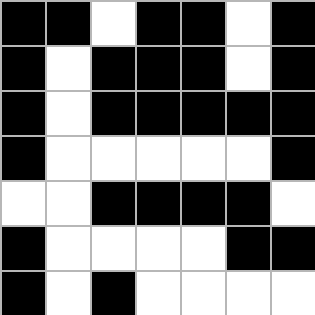[["black", "black", "white", "black", "black", "white", "black"], ["black", "white", "black", "black", "black", "white", "black"], ["black", "white", "black", "black", "black", "black", "black"], ["black", "white", "white", "white", "white", "white", "black"], ["white", "white", "black", "black", "black", "black", "white"], ["black", "white", "white", "white", "white", "black", "black"], ["black", "white", "black", "white", "white", "white", "white"]]